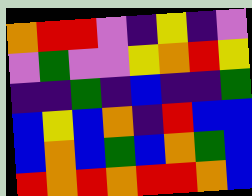[["orange", "red", "red", "violet", "indigo", "yellow", "indigo", "violet"], ["violet", "green", "violet", "violet", "yellow", "orange", "red", "yellow"], ["indigo", "indigo", "green", "indigo", "blue", "indigo", "indigo", "green"], ["blue", "yellow", "blue", "orange", "indigo", "red", "blue", "blue"], ["blue", "orange", "blue", "green", "blue", "orange", "green", "blue"], ["red", "orange", "red", "orange", "red", "red", "orange", "blue"]]